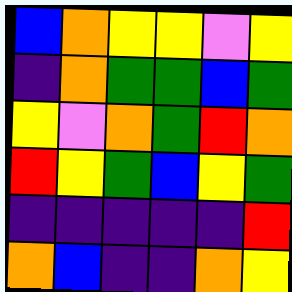[["blue", "orange", "yellow", "yellow", "violet", "yellow"], ["indigo", "orange", "green", "green", "blue", "green"], ["yellow", "violet", "orange", "green", "red", "orange"], ["red", "yellow", "green", "blue", "yellow", "green"], ["indigo", "indigo", "indigo", "indigo", "indigo", "red"], ["orange", "blue", "indigo", "indigo", "orange", "yellow"]]